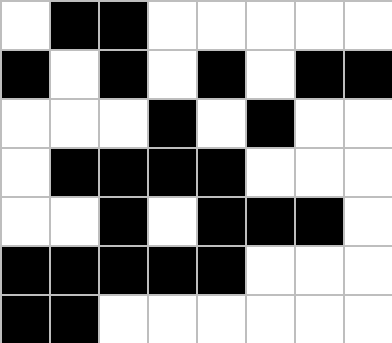[["white", "black", "black", "white", "white", "white", "white", "white"], ["black", "white", "black", "white", "black", "white", "black", "black"], ["white", "white", "white", "black", "white", "black", "white", "white"], ["white", "black", "black", "black", "black", "white", "white", "white"], ["white", "white", "black", "white", "black", "black", "black", "white"], ["black", "black", "black", "black", "black", "white", "white", "white"], ["black", "black", "white", "white", "white", "white", "white", "white"]]